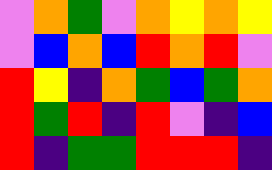[["violet", "orange", "green", "violet", "orange", "yellow", "orange", "yellow"], ["violet", "blue", "orange", "blue", "red", "orange", "red", "violet"], ["red", "yellow", "indigo", "orange", "green", "blue", "green", "orange"], ["red", "green", "red", "indigo", "red", "violet", "indigo", "blue"], ["red", "indigo", "green", "green", "red", "red", "red", "indigo"]]